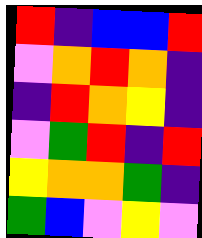[["red", "indigo", "blue", "blue", "red"], ["violet", "orange", "red", "orange", "indigo"], ["indigo", "red", "orange", "yellow", "indigo"], ["violet", "green", "red", "indigo", "red"], ["yellow", "orange", "orange", "green", "indigo"], ["green", "blue", "violet", "yellow", "violet"]]